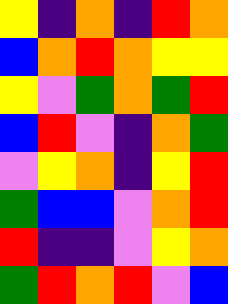[["yellow", "indigo", "orange", "indigo", "red", "orange"], ["blue", "orange", "red", "orange", "yellow", "yellow"], ["yellow", "violet", "green", "orange", "green", "red"], ["blue", "red", "violet", "indigo", "orange", "green"], ["violet", "yellow", "orange", "indigo", "yellow", "red"], ["green", "blue", "blue", "violet", "orange", "red"], ["red", "indigo", "indigo", "violet", "yellow", "orange"], ["green", "red", "orange", "red", "violet", "blue"]]